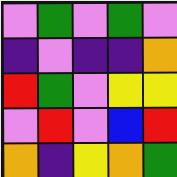[["violet", "green", "violet", "green", "violet"], ["indigo", "violet", "indigo", "indigo", "orange"], ["red", "green", "violet", "yellow", "yellow"], ["violet", "red", "violet", "blue", "red"], ["orange", "indigo", "yellow", "orange", "green"]]